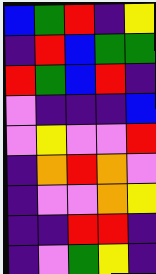[["blue", "green", "red", "indigo", "yellow"], ["indigo", "red", "blue", "green", "green"], ["red", "green", "blue", "red", "indigo"], ["violet", "indigo", "indigo", "indigo", "blue"], ["violet", "yellow", "violet", "violet", "red"], ["indigo", "orange", "red", "orange", "violet"], ["indigo", "violet", "violet", "orange", "yellow"], ["indigo", "indigo", "red", "red", "indigo"], ["indigo", "violet", "green", "yellow", "indigo"]]